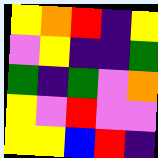[["yellow", "orange", "red", "indigo", "yellow"], ["violet", "yellow", "indigo", "indigo", "green"], ["green", "indigo", "green", "violet", "orange"], ["yellow", "violet", "red", "violet", "violet"], ["yellow", "yellow", "blue", "red", "indigo"]]